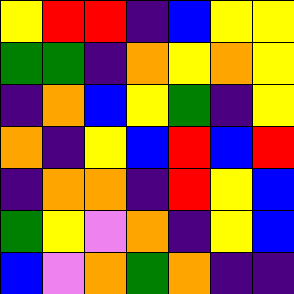[["yellow", "red", "red", "indigo", "blue", "yellow", "yellow"], ["green", "green", "indigo", "orange", "yellow", "orange", "yellow"], ["indigo", "orange", "blue", "yellow", "green", "indigo", "yellow"], ["orange", "indigo", "yellow", "blue", "red", "blue", "red"], ["indigo", "orange", "orange", "indigo", "red", "yellow", "blue"], ["green", "yellow", "violet", "orange", "indigo", "yellow", "blue"], ["blue", "violet", "orange", "green", "orange", "indigo", "indigo"]]